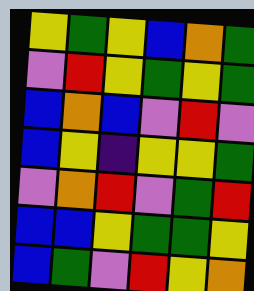[["yellow", "green", "yellow", "blue", "orange", "green"], ["violet", "red", "yellow", "green", "yellow", "green"], ["blue", "orange", "blue", "violet", "red", "violet"], ["blue", "yellow", "indigo", "yellow", "yellow", "green"], ["violet", "orange", "red", "violet", "green", "red"], ["blue", "blue", "yellow", "green", "green", "yellow"], ["blue", "green", "violet", "red", "yellow", "orange"]]